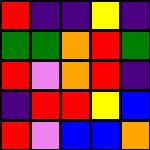[["red", "indigo", "indigo", "yellow", "indigo"], ["green", "green", "orange", "red", "green"], ["red", "violet", "orange", "red", "indigo"], ["indigo", "red", "red", "yellow", "blue"], ["red", "violet", "blue", "blue", "orange"]]